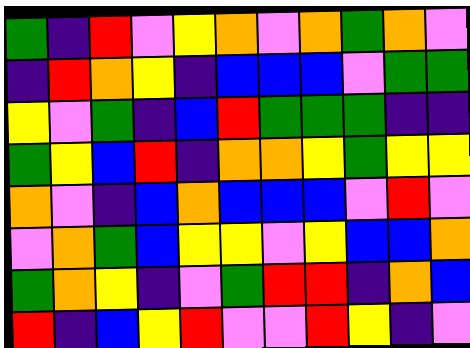[["green", "indigo", "red", "violet", "yellow", "orange", "violet", "orange", "green", "orange", "violet"], ["indigo", "red", "orange", "yellow", "indigo", "blue", "blue", "blue", "violet", "green", "green"], ["yellow", "violet", "green", "indigo", "blue", "red", "green", "green", "green", "indigo", "indigo"], ["green", "yellow", "blue", "red", "indigo", "orange", "orange", "yellow", "green", "yellow", "yellow"], ["orange", "violet", "indigo", "blue", "orange", "blue", "blue", "blue", "violet", "red", "violet"], ["violet", "orange", "green", "blue", "yellow", "yellow", "violet", "yellow", "blue", "blue", "orange"], ["green", "orange", "yellow", "indigo", "violet", "green", "red", "red", "indigo", "orange", "blue"], ["red", "indigo", "blue", "yellow", "red", "violet", "violet", "red", "yellow", "indigo", "violet"]]